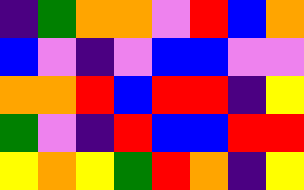[["indigo", "green", "orange", "orange", "violet", "red", "blue", "orange"], ["blue", "violet", "indigo", "violet", "blue", "blue", "violet", "violet"], ["orange", "orange", "red", "blue", "red", "red", "indigo", "yellow"], ["green", "violet", "indigo", "red", "blue", "blue", "red", "red"], ["yellow", "orange", "yellow", "green", "red", "orange", "indigo", "yellow"]]